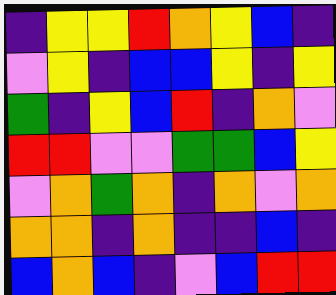[["indigo", "yellow", "yellow", "red", "orange", "yellow", "blue", "indigo"], ["violet", "yellow", "indigo", "blue", "blue", "yellow", "indigo", "yellow"], ["green", "indigo", "yellow", "blue", "red", "indigo", "orange", "violet"], ["red", "red", "violet", "violet", "green", "green", "blue", "yellow"], ["violet", "orange", "green", "orange", "indigo", "orange", "violet", "orange"], ["orange", "orange", "indigo", "orange", "indigo", "indigo", "blue", "indigo"], ["blue", "orange", "blue", "indigo", "violet", "blue", "red", "red"]]